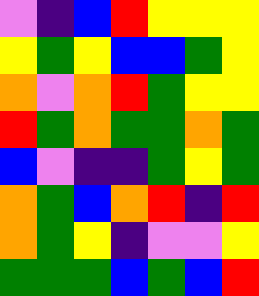[["violet", "indigo", "blue", "red", "yellow", "yellow", "yellow"], ["yellow", "green", "yellow", "blue", "blue", "green", "yellow"], ["orange", "violet", "orange", "red", "green", "yellow", "yellow"], ["red", "green", "orange", "green", "green", "orange", "green"], ["blue", "violet", "indigo", "indigo", "green", "yellow", "green"], ["orange", "green", "blue", "orange", "red", "indigo", "red"], ["orange", "green", "yellow", "indigo", "violet", "violet", "yellow"], ["green", "green", "green", "blue", "green", "blue", "red"]]